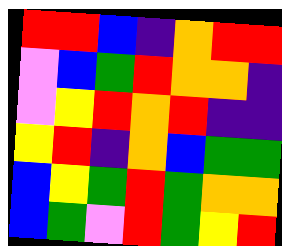[["red", "red", "blue", "indigo", "orange", "red", "red"], ["violet", "blue", "green", "red", "orange", "orange", "indigo"], ["violet", "yellow", "red", "orange", "red", "indigo", "indigo"], ["yellow", "red", "indigo", "orange", "blue", "green", "green"], ["blue", "yellow", "green", "red", "green", "orange", "orange"], ["blue", "green", "violet", "red", "green", "yellow", "red"]]